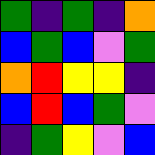[["green", "indigo", "green", "indigo", "orange"], ["blue", "green", "blue", "violet", "green"], ["orange", "red", "yellow", "yellow", "indigo"], ["blue", "red", "blue", "green", "violet"], ["indigo", "green", "yellow", "violet", "blue"]]